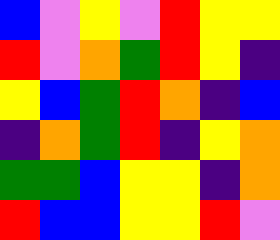[["blue", "violet", "yellow", "violet", "red", "yellow", "yellow"], ["red", "violet", "orange", "green", "red", "yellow", "indigo"], ["yellow", "blue", "green", "red", "orange", "indigo", "blue"], ["indigo", "orange", "green", "red", "indigo", "yellow", "orange"], ["green", "green", "blue", "yellow", "yellow", "indigo", "orange"], ["red", "blue", "blue", "yellow", "yellow", "red", "violet"]]